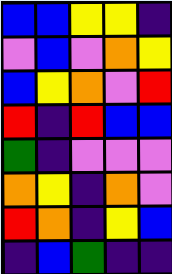[["blue", "blue", "yellow", "yellow", "indigo"], ["violet", "blue", "violet", "orange", "yellow"], ["blue", "yellow", "orange", "violet", "red"], ["red", "indigo", "red", "blue", "blue"], ["green", "indigo", "violet", "violet", "violet"], ["orange", "yellow", "indigo", "orange", "violet"], ["red", "orange", "indigo", "yellow", "blue"], ["indigo", "blue", "green", "indigo", "indigo"]]